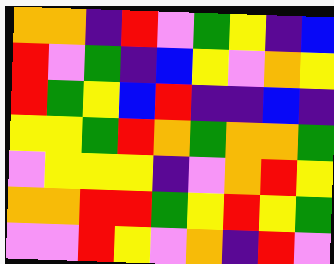[["orange", "orange", "indigo", "red", "violet", "green", "yellow", "indigo", "blue"], ["red", "violet", "green", "indigo", "blue", "yellow", "violet", "orange", "yellow"], ["red", "green", "yellow", "blue", "red", "indigo", "indigo", "blue", "indigo"], ["yellow", "yellow", "green", "red", "orange", "green", "orange", "orange", "green"], ["violet", "yellow", "yellow", "yellow", "indigo", "violet", "orange", "red", "yellow"], ["orange", "orange", "red", "red", "green", "yellow", "red", "yellow", "green"], ["violet", "violet", "red", "yellow", "violet", "orange", "indigo", "red", "violet"]]